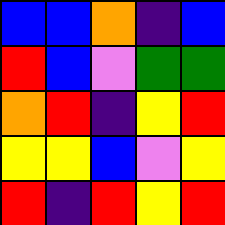[["blue", "blue", "orange", "indigo", "blue"], ["red", "blue", "violet", "green", "green"], ["orange", "red", "indigo", "yellow", "red"], ["yellow", "yellow", "blue", "violet", "yellow"], ["red", "indigo", "red", "yellow", "red"]]